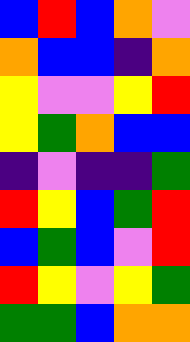[["blue", "red", "blue", "orange", "violet"], ["orange", "blue", "blue", "indigo", "orange"], ["yellow", "violet", "violet", "yellow", "red"], ["yellow", "green", "orange", "blue", "blue"], ["indigo", "violet", "indigo", "indigo", "green"], ["red", "yellow", "blue", "green", "red"], ["blue", "green", "blue", "violet", "red"], ["red", "yellow", "violet", "yellow", "green"], ["green", "green", "blue", "orange", "orange"]]